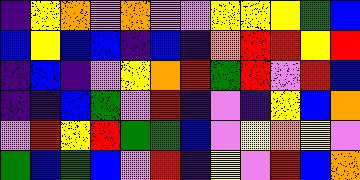[["indigo", "yellow", "orange", "violet", "orange", "violet", "violet", "yellow", "yellow", "yellow", "green", "blue"], ["blue", "yellow", "blue", "blue", "indigo", "blue", "indigo", "orange", "red", "red", "yellow", "red"], ["indigo", "blue", "indigo", "violet", "yellow", "orange", "red", "green", "red", "violet", "red", "blue"], ["indigo", "indigo", "blue", "green", "violet", "red", "indigo", "violet", "indigo", "yellow", "blue", "orange"], ["violet", "red", "yellow", "red", "green", "green", "blue", "violet", "yellow", "orange", "yellow", "violet"], ["green", "blue", "green", "blue", "violet", "red", "indigo", "yellow", "violet", "red", "blue", "orange"]]